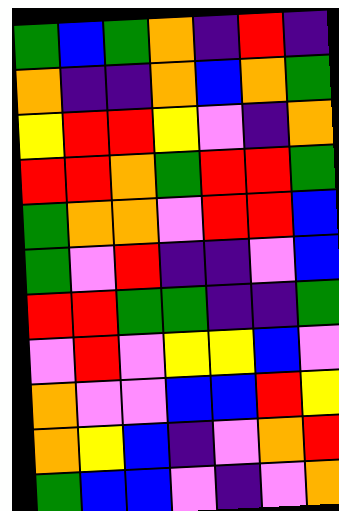[["green", "blue", "green", "orange", "indigo", "red", "indigo"], ["orange", "indigo", "indigo", "orange", "blue", "orange", "green"], ["yellow", "red", "red", "yellow", "violet", "indigo", "orange"], ["red", "red", "orange", "green", "red", "red", "green"], ["green", "orange", "orange", "violet", "red", "red", "blue"], ["green", "violet", "red", "indigo", "indigo", "violet", "blue"], ["red", "red", "green", "green", "indigo", "indigo", "green"], ["violet", "red", "violet", "yellow", "yellow", "blue", "violet"], ["orange", "violet", "violet", "blue", "blue", "red", "yellow"], ["orange", "yellow", "blue", "indigo", "violet", "orange", "red"], ["green", "blue", "blue", "violet", "indigo", "violet", "orange"]]